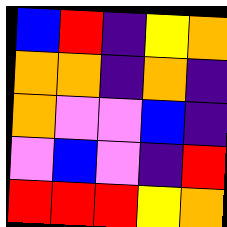[["blue", "red", "indigo", "yellow", "orange"], ["orange", "orange", "indigo", "orange", "indigo"], ["orange", "violet", "violet", "blue", "indigo"], ["violet", "blue", "violet", "indigo", "red"], ["red", "red", "red", "yellow", "orange"]]